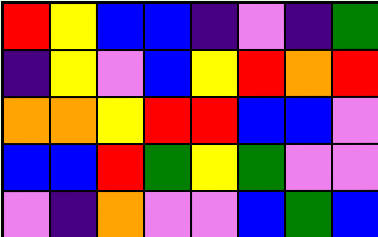[["red", "yellow", "blue", "blue", "indigo", "violet", "indigo", "green"], ["indigo", "yellow", "violet", "blue", "yellow", "red", "orange", "red"], ["orange", "orange", "yellow", "red", "red", "blue", "blue", "violet"], ["blue", "blue", "red", "green", "yellow", "green", "violet", "violet"], ["violet", "indigo", "orange", "violet", "violet", "blue", "green", "blue"]]